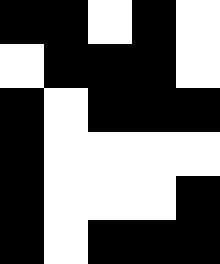[["black", "black", "white", "black", "white"], ["white", "black", "black", "black", "white"], ["black", "white", "black", "black", "black"], ["black", "white", "white", "white", "white"], ["black", "white", "white", "white", "black"], ["black", "white", "black", "black", "black"]]